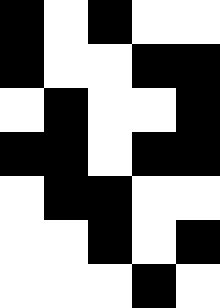[["black", "white", "black", "white", "white"], ["black", "white", "white", "black", "black"], ["white", "black", "white", "white", "black"], ["black", "black", "white", "black", "black"], ["white", "black", "black", "white", "white"], ["white", "white", "black", "white", "black"], ["white", "white", "white", "black", "white"]]